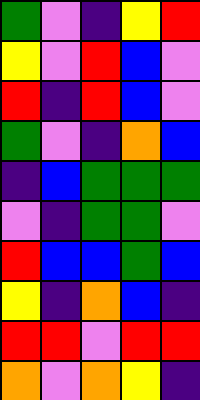[["green", "violet", "indigo", "yellow", "red"], ["yellow", "violet", "red", "blue", "violet"], ["red", "indigo", "red", "blue", "violet"], ["green", "violet", "indigo", "orange", "blue"], ["indigo", "blue", "green", "green", "green"], ["violet", "indigo", "green", "green", "violet"], ["red", "blue", "blue", "green", "blue"], ["yellow", "indigo", "orange", "blue", "indigo"], ["red", "red", "violet", "red", "red"], ["orange", "violet", "orange", "yellow", "indigo"]]